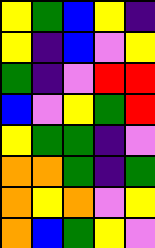[["yellow", "green", "blue", "yellow", "indigo"], ["yellow", "indigo", "blue", "violet", "yellow"], ["green", "indigo", "violet", "red", "red"], ["blue", "violet", "yellow", "green", "red"], ["yellow", "green", "green", "indigo", "violet"], ["orange", "orange", "green", "indigo", "green"], ["orange", "yellow", "orange", "violet", "yellow"], ["orange", "blue", "green", "yellow", "violet"]]